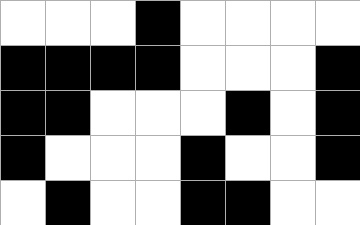[["white", "white", "white", "black", "white", "white", "white", "white"], ["black", "black", "black", "black", "white", "white", "white", "black"], ["black", "black", "white", "white", "white", "black", "white", "black"], ["black", "white", "white", "white", "black", "white", "white", "black"], ["white", "black", "white", "white", "black", "black", "white", "white"]]